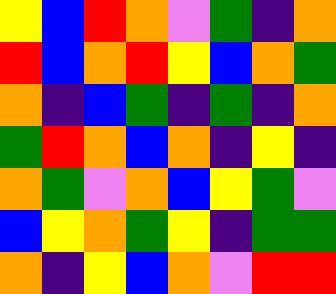[["yellow", "blue", "red", "orange", "violet", "green", "indigo", "orange"], ["red", "blue", "orange", "red", "yellow", "blue", "orange", "green"], ["orange", "indigo", "blue", "green", "indigo", "green", "indigo", "orange"], ["green", "red", "orange", "blue", "orange", "indigo", "yellow", "indigo"], ["orange", "green", "violet", "orange", "blue", "yellow", "green", "violet"], ["blue", "yellow", "orange", "green", "yellow", "indigo", "green", "green"], ["orange", "indigo", "yellow", "blue", "orange", "violet", "red", "red"]]